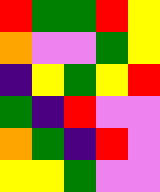[["red", "green", "green", "red", "yellow"], ["orange", "violet", "violet", "green", "yellow"], ["indigo", "yellow", "green", "yellow", "red"], ["green", "indigo", "red", "violet", "violet"], ["orange", "green", "indigo", "red", "violet"], ["yellow", "yellow", "green", "violet", "violet"]]